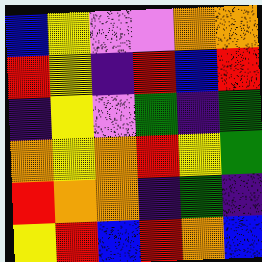[["blue", "yellow", "violet", "violet", "orange", "orange"], ["red", "yellow", "indigo", "red", "blue", "red"], ["indigo", "yellow", "violet", "green", "indigo", "green"], ["orange", "yellow", "orange", "red", "yellow", "green"], ["red", "orange", "orange", "indigo", "green", "indigo"], ["yellow", "red", "blue", "red", "orange", "blue"]]